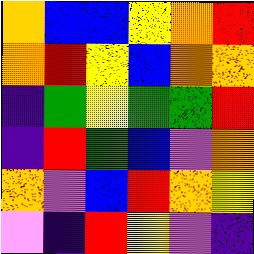[["orange", "blue", "blue", "yellow", "orange", "red"], ["orange", "red", "yellow", "blue", "orange", "orange"], ["indigo", "green", "yellow", "green", "green", "red"], ["indigo", "red", "green", "blue", "violet", "orange"], ["orange", "violet", "blue", "red", "orange", "yellow"], ["violet", "indigo", "red", "yellow", "violet", "indigo"]]